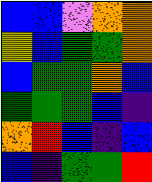[["blue", "blue", "violet", "orange", "orange"], ["yellow", "blue", "green", "green", "orange"], ["blue", "green", "green", "orange", "blue"], ["green", "green", "green", "blue", "indigo"], ["orange", "red", "blue", "indigo", "blue"], ["blue", "indigo", "green", "green", "red"]]